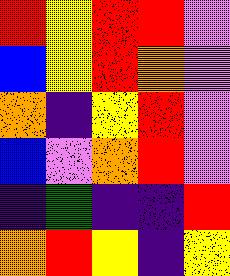[["red", "yellow", "red", "red", "violet"], ["blue", "yellow", "red", "orange", "violet"], ["orange", "indigo", "yellow", "red", "violet"], ["blue", "violet", "orange", "red", "violet"], ["indigo", "green", "indigo", "indigo", "red"], ["orange", "red", "yellow", "indigo", "yellow"]]